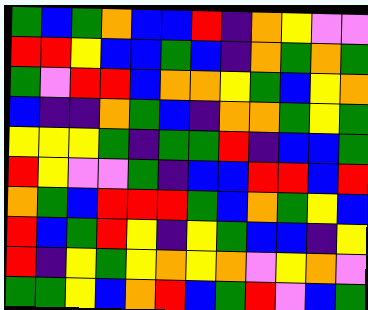[["green", "blue", "green", "orange", "blue", "blue", "red", "indigo", "orange", "yellow", "violet", "violet"], ["red", "red", "yellow", "blue", "blue", "green", "blue", "indigo", "orange", "green", "orange", "green"], ["green", "violet", "red", "red", "blue", "orange", "orange", "yellow", "green", "blue", "yellow", "orange"], ["blue", "indigo", "indigo", "orange", "green", "blue", "indigo", "orange", "orange", "green", "yellow", "green"], ["yellow", "yellow", "yellow", "green", "indigo", "green", "green", "red", "indigo", "blue", "blue", "green"], ["red", "yellow", "violet", "violet", "green", "indigo", "blue", "blue", "red", "red", "blue", "red"], ["orange", "green", "blue", "red", "red", "red", "green", "blue", "orange", "green", "yellow", "blue"], ["red", "blue", "green", "red", "yellow", "indigo", "yellow", "green", "blue", "blue", "indigo", "yellow"], ["red", "indigo", "yellow", "green", "yellow", "orange", "yellow", "orange", "violet", "yellow", "orange", "violet"], ["green", "green", "yellow", "blue", "orange", "red", "blue", "green", "red", "violet", "blue", "green"]]